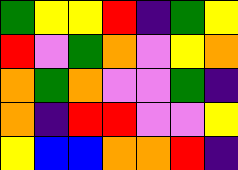[["green", "yellow", "yellow", "red", "indigo", "green", "yellow"], ["red", "violet", "green", "orange", "violet", "yellow", "orange"], ["orange", "green", "orange", "violet", "violet", "green", "indigo"], ["orange", "indigo", "red", "red", "violet", "violet", "yellow"], ["yellow", "blue", "blue", "orange", "orange", "red", "indigo"]]